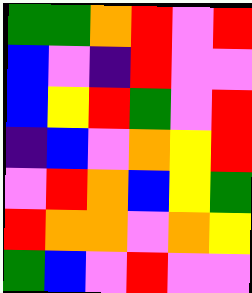[["green", "green", "orange", "red", "violet", "red"], ["blue", "violet", "indigo", "red", "violet", "violet"], ["blue", "yellow", "red", "green", "violet", "red"], ["indigo", "blue", "violet", "orange", "yellow", "red"], ["violet", "red", "orange", "blue", "yellow", "green"], ["red", "orange", "orange", "violet", "orange", "yellow"], ["green", "blue", "violet", "red", "violet", "violet"]]